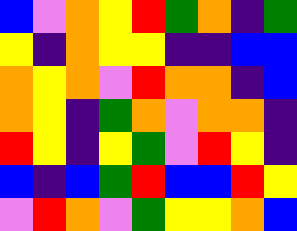[["blue", "violet", "orange", "yellow", "red", "green", "orange", "indigo", "green"], ["yellow", "indigo", "orange", "yellow", "yellow", "indigo", "indigo", "blue", "blue"], ["orange", "yellow", "orange", "violet", "red", "orange", "orange", "indigo", "blue"], ["orange", "yellow", "indigo", "green", "orange", "violet", "orange", "orange", "indigo"], ["red", "yellow", "indigo", "yellow", "green", "violet", "red", "yellow", "indigo"], ["blue", "indigo", "blue", "green", "red", "blue", "blue", "red", "yellow"], ["violet", "red", "orange", "violet", "green", "yellow", "yellow", "orange", "blue"]]